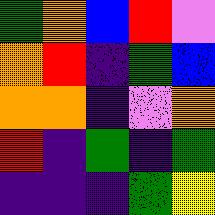[["green", "orange", "blue", "red", "violet"], ["orange", "red", "indigo", "green", "blue"], ["orange", "orange", "indigo", "violet", "orange"], ["red", "indigo", "green", "indigo", "green"], ["indigo", "indigo", "indigo", "green", "yellow"]]